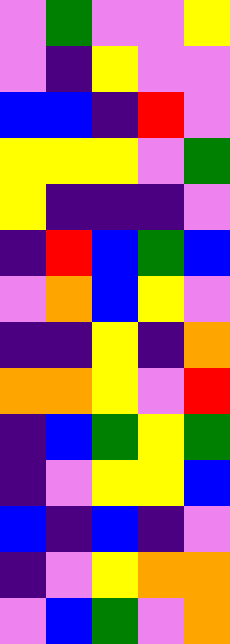[["violet", "green", "violet", "violet", "yellow"], ["violet", "indigo", "yellow", "violet", "violet"], ["blue", "blue", "indigo", "red", "violet"], ["yellow", "yellow", "yellow", "violet", "green"], ["yellow", "indigo", "indigo", "indigo", "violet"], ["indigo", "red", "blue", "green", "blue"], ["violet", "orange", "blue", "yellow", "violet"], ["indigo", "indigo", "yellow", "indigo", "orange"], ["orange", "orange", "yellow", "violet", "red"], ["indigo", "blue", "green", "yellow", "green"], ["indigo", "violet", "yellow", "yellow", "blue"], ["blue", "indigo", "blue", "indigo", "violet"], ["indigo", "violet", "yellow", "orange", "orange"], ["violet", "blue", "green", "violet", "orange"]]